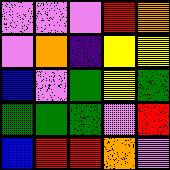[["violet", "violet", "violet", "red", "orange"], ["violet", "orange", "indigo", "yellow", "yellow"], ["blue", "violet", "green", "yellow", "green"], ["green", "green", "green", "violet", "red"], ["blue", "red", "red", "orange", "violet"]]